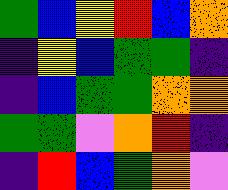[["green", "blue", "yellow", "red", "blue", "orange"], ["indigo", "yellow", "blue", "green", "green", "indigo"], ["indigo", "blue", "green", "green", "orange", "orange"], ["green", "green", "violet", "orange", "red", "indigo"], ["indigo", "red", "blue", "green", "orange", "violet"]]